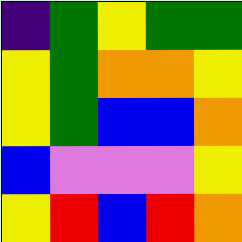[["indigo", "green", "yellow", "green", "green"], ["yellow", "green", "orange", "orange", "yellow"], ["yellow", "green", "blue", "blue", "orange"], ["blue", "violet", "violet", "violet", "yellow"], ["yellow", "red", "blue", "red", "orange"]]